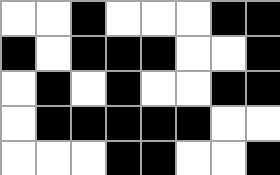[["white", "white", "black", "white", "white", "white", "black", "black"], ["black", "white", "black", "black", "black", "white", "white", "black"], ["white", "black", "white", "black", "white", "white", "black", "black"], ["white", "black", "black", "black", "black", "black", "white", "white"], ["white", "white", "white", "black", "black", "white", "white", "black"]]